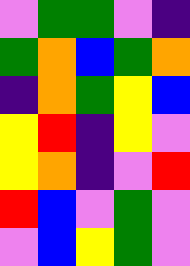[["violet", "green", "green", "violet", "indigo"], ["green", "orange", "blue", "green", "orange"], ["indigo", "orange", "green", "yellow", "blue"], ["yellow", "red", "indigo", "yellow", "violet"], ["yellow", "orange", "indigo", "violet", "red"], ["red", "blue", "violet", "green", "violet"], ["violet", "blue", "yellow", "green", "violet"]]